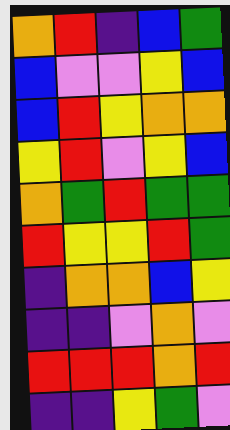[["orange", "red", "indigo", "blue", "green"], ["blue", "violet", "violet", "yellow", "blue"], ["blue", "red", "yellow", "orange", "orange"], ["yellow", "red", "violet", "yellow", "blue"], ["orange", "green", "red", "green", "green"], ["red", "yellow", "yellow", "red", "green"], ["indigo", "orange", "orange", "blue", "yellow"], ["indigo", "indigo", "violet", "orange", "violet"], ["red", "red", "red", "orange", "red"], ["indigo", "indigo", "yellow", "green", "violet"]]